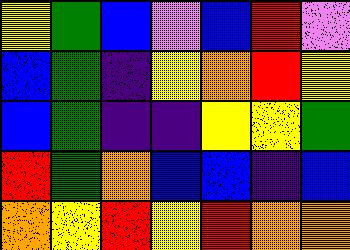[["yellow", "green", "blue", "violet", "blue", "red", "violet"], ["blue", "green", "indigo", "yellow", "orange", "red", "yellow"], ["blue", "green", "indigo", "indigo", "yellow", "yellow", "green"], ["red", "green", "orange", "blue", "blue", "indigo", "blue"], ["orange", "yellow", "red", "yellow", "red", "orange", "orange"]]